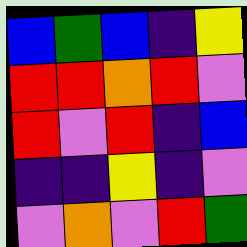[["blue", "green", "blue", "indigo", "yellow"], ["red", "red", "orange", "red", "violet"], ["red", "violet", "red", "indigo", "blue"], ["indigo", "indigo", "yellow", "indigo", "violet"], ["violet", "orange", "violet", "red", "green"]]